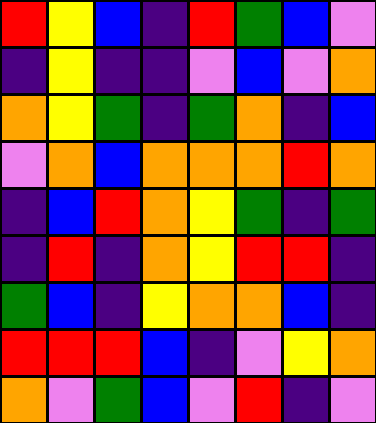[["red", "yellow", "blue", "indigo", "red", "green", "blue", "violet"], ["indigo", "yellow", "indigo", "indigo", "violet", "blue", "violet", "orange"], ["orange", "yellow", "green", "indigo", "green", "orange", "indigo", "blue"], ["violet", "orange", "blue", "orange", "orange", "orange", "red", "orange"], ["indigo", "blue", "red", "orange", "yellow", "green", "indigo", "green"], ["indigo", "red", "indigo", "orange", "yellow", "red", "red", "indigo"], ["green", "blue", "indigo", "yellow", "orange", "orange", "blue", "indigo"], ["red", "red", "red", "blue", "indigo", "violet", "yellow", "orange"], ["orange", "violet", "green", "blue", "violet", "red", "indigo", "violet"]]